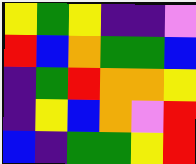[["yellow", "green", "yellow", "indigo", "indigo", "violet"], ["red", "blue", "orange", "green", "green", "blue"], ["indigo", "green", "red", "orange", "orange", "yellow"], ["indigo", "yellow", "blue", "orange", "violet", "red"], ["blue", "indigo", "green", "green", "yellow", "red"]]